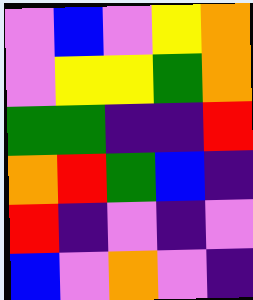[["violet", "blue", "violet", "yellow", "orange"], ["violet", "yellow", "yellow", "green", "orange"], ["green", "green", "indigo", "indigo", "red"], ["orange", "red", "green", "blue", "indigo"], ["red", "indigo", "violet", "indigo", "violet"], ["blue", "violet", "orange", "violet", "indigo"]]